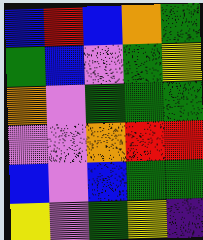[["blue", "red", "blue", "orange", "green"], ["green", "blue", "violet", "green", "yellow"], ["orange", "violet", "green", "green", "green"], ["violet", "violet", "orange", "red", "red"], ["blue", "violet", "blue", "green", "green"], ["yellow", "violet", "green", "yellow", "indigo"]]